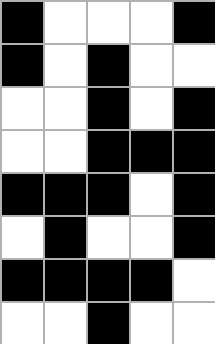[["black", "white", "white", "white", "black"], ["black", "white", "black", "white", "white"], ["white", "white", "black", "white", "black"], ["white", "white", "black", "black", "black"], ["black", "black", "black", "white", "black"], ["white", "black", "white", "white", "black"], ["black", "black", "black", "black", "white"], ["white", "white", "black", "white", "white"]]